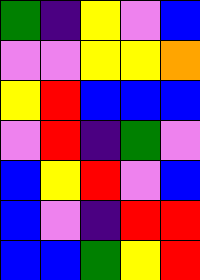[["green", "indigo", "yellow", "violet", "blue"], ["violet", "violet", "yellow", "yellow", "orange"], ["yellow", "red", "blue", "blue", "blue"], ["violet", "red", "indigo", "green", "violet"], ["blue", "yellow", "red", "violet", "blue"], ["blue", "violet", "indigo", "red", "red"], ["blue", "blue", "green", "yellow", "red"]]